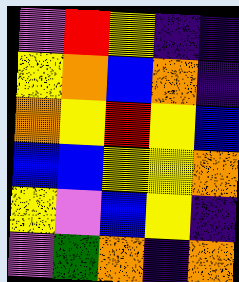[["violet", "red", "yellow", "indigo", "indigo"], ["yellow", "orange", "blue", "orange", "indigo"], ["orange", "yellow", "red", "yellow", "blue"], ["blue", "blue", "yellow", "yellow", "orange"], ["yellow", "violet", "blue", "yellow", "indigo"], ["violet", "green", "orange", "indigo", "orange"]]